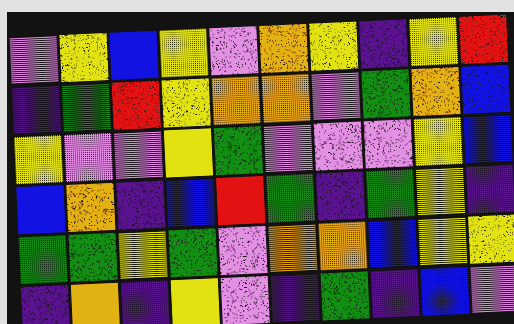[["violet", "yellow", "blue", "yellow", "violet", "orange", "yellow", "indigo", "yellow", "red"], ["indigo", "green", "red", "yellow", "orange", "orange", "violet", "green", "orange", "blue"], ["yellow", "violet", "violet", "yellow", "green", "violet", "violet", "violet", "yellow", "blue"], ["blue", "orange", "indigo", "blue", "red", "green", "indigo", "green", "yellow", "indigo"], ["green", "green", "yellow", "green", "violet", "orange", "orange", "blue", "yellow", "yellow"], ["indigo", "orange", "indigo", "yellow", "violet", "indigo", "green", "indigo", "blue", "violet"]]